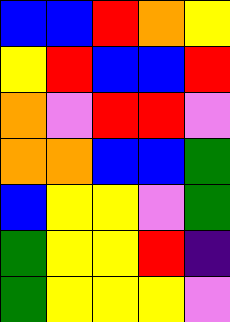[["blue", "blue", "red", "orange", "yellow"], ["yellow", "red", "blue", "blue", "red"], ["orange", "violet", "red", "red", "violet"], ["orange", "orange", "blue", "blue", "green"], ["blue", "yellow", "yellow", "violet", "green"], ["green", "yellow", "yellow", "red", "indigo"], ["green", "yellow", "yellow", "yellow", "violet"]]